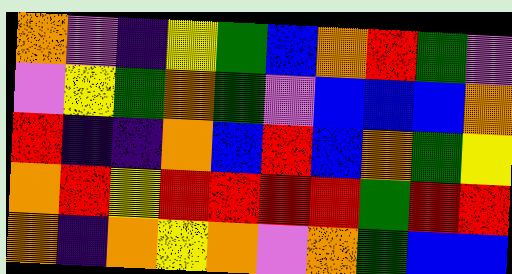[["orange", "violet", "indigo", "yellow", "green", "blue", "orange", "red", "green", "violet"], ["violet", "yellow", "green", "orange", "green", "violet", "blue", "blue", "blue", "orange"], ["red", "indigo", "indigo", "orange", "blue", "red", "blue", "orange", "green", "yellow"], ["orange", "red", "yellow", "red", "red", "red", "red", "green", "red", "red"], ["orange", "indigo", "orange", "yellow", "orange", "violet", "orange", "green", "blue", "blue"]]